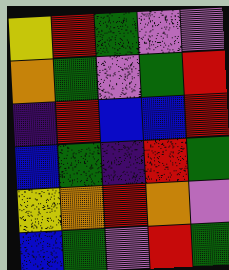[["yellow", "red", "green", "violet", "violet"], ["orange", "green", "violet", "green", "red"], ["indigo", "red", "blue", "blue", "red"], ["blue", "green", "indigo", "red", "green"], ["yellow", "orange", "red", "orange", "violet"], ["blue", "green", "violet", "red", "green"]]